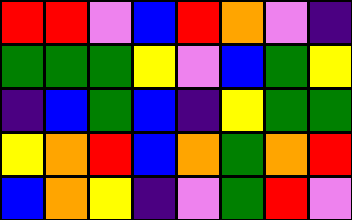[["red", "red", "violet", "blue", "red", "orange", "violet", "indigo"], ["green", "green", "green", "yellow", "violet", "blue", "green", "yellow"], ["indigo", "blue", "green", "blue", "indigo", "yellow", "green", "green"], ["yellow", "orange", "red", "blue", "orange", "green", "orange", "red"], ["blue", "orange", "yellow", "indigo", "violet", "green", "red", "violet"]]